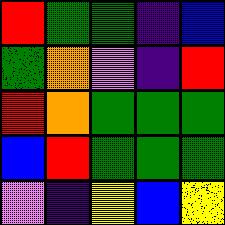[["red", "green", "green", "indigo", "blue"], ["green", "orange", "violet", "indigo", "red"], ["red", "orange", "green", "green", "green"], ["blue", "red", "green", "green", "green"], ["violet", "indigo", "yellow", "blue", "yellow"]]